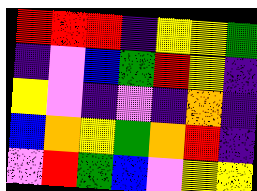[["red", "red", "red", "indigo", "yellow", "yellow", "green"], ["indigo", "violet", "blue", "green", "red", "yellow", "indigo"], ["yellow", "violet", "indigo", "violet", "indigo", "orange", "indigo"], ["blue", "orange", "yellow", "green", "orange", "red", "indigo"], ["violet", "red", "green", "blue", "violet", "yellow", "yellow"]]